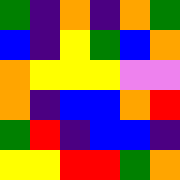[["green", "indigo", "orange", "indigo", "orange", "green"], ["blue", "indigo", "yellow", "green", "blue", "orange"], ["orange", "yellow", "yellow", "yellow", "violet", "violet"], ["orange", "indigo", "blue", "blue", "orange", "red"], ["green", "red", "indigo", "blue", "blue", "indigo"], ["yellow", "yellow", "red", "red", "green", "orange"]]